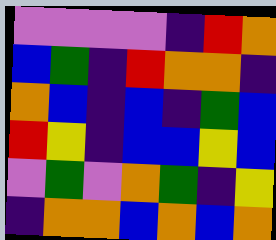[["violet", "violet", "violet", "violet", "indigo", "red", "orange"], ["blue", "green", "indigo", "red", "orange", "orange", "indigo"], ["orange", "blue", "indigo", "blue", "indigo", "green", "blue"], ["red", "yellow", "indigo", "blue", "blue", "yellow", "blue"], ["violet", "green", "violet", "orange", "green", "indigo", "yellow"], ["indigo", "orange", "orange", "blue", "orange", "blue", "orange"]]